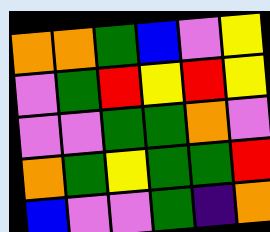[["orange", "orange", "green", "blue", "violet", "yellow"], ["violet", "green", "red", "yellow", "red", "yellow"], ["violet", "violet", "green", "green", "orange", "violet"], ["orange", "green", "yellow", "green", "green", "red"], ["blue", "violet", "violet", "green", "indigo", "orange"]]